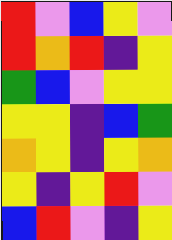[["red", "violet", "blue", "yellow", "violet"], ["red", "orange", "red", "indigo", "yellow"], ["green", "blue", "violet", "yellow", "yellow"], ["yellow", "yellow", "indigo", "blue", "green"], ["orange", "yellow", "indigo", "yellow", "orange"], ["yellow", "indigo", "yellow", "red", "violet"], ["blue", "red", "violet", "indigo", "yellow"]]